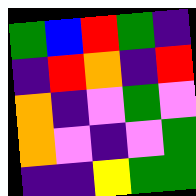[["green", "blue", "red", "green", "indigo"], ["indigo", "red", "orange", "indigo", "red"], ["orange", "indigo", "violet", "green", "violet"], ["orange", "violet", "indigo", "violet", "green"], ["indigo", "indigo", "yellow", "green", "green"]]